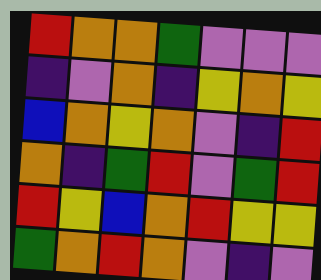[["red", "orange", "orange", "green", "violet", "violet", "violet"], ["indigo", "violet", "orange", "indigo", "yellow", "orange", "yellow"], ["blue", "orange", "yellow", "orange", "violet", "indigo", "red"], ["orange", "indigo", "green", "red", "violet", "green", "red"], ["red", "yellow", "blue", "orange", "red", "yellow", "yellow"], ["green", "orange", "red", "orange", "violet", "indigo", "violet"]]